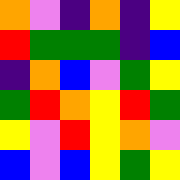[["orange", "violet", "indigo", "orange", "indigo", "yellow"], ["red", "green", "green", "green", "indigo", "blue"], ["indigo", "orange", "blue", "violet", "green", "yellow"], ["green", "red", "orange", "yellow", "red", "green"], ["yellow", "violet", "red", "yellow", "orange", "violet"], ["blue", "violet", "blue", "yellow", "green", "yellow"]]